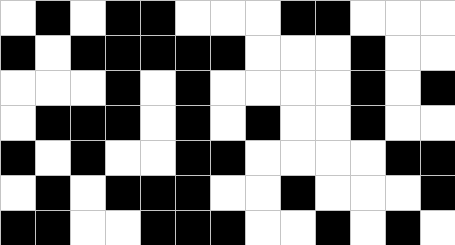[["white", "black", "white", "black", "black", "white", "white", "white", "black", "black", "white", "white", "white"], ["black", "white", "black", "black", "black", "black", "black", "white", "white", "white", "black", "white", "white"], ["white", "white", "white", "black", "white", "black", "white", "white", "white", "white", "black", "white", "black"], ["white", "black", "black", "black", "white", "black", "white", "black", "white", "white", "black", "white", "white"], ["black", "white", "black", "white", "white", "black", "black", "white", "white", "white", "white", "black", "black"], ["white", "black", "white", "black", "black", "black", "white", "white", "black", "white", "white", "white", "black"], ["black", "black", "white", "white", "black", "black", "black", "white", "white", "black", "white", "black", "white"]]